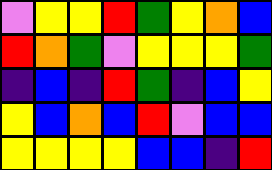[["violet", "yellow", "yellow", "red", "green", "yellow", "orange", "blue"], ["red", "orange", "green", "violet", "yellow", "yellow", "yellow", "green"], ["indigo", "blue", "indigo", "red", "green", "indigo", "blue", "yellow"], ["yellow", "blue", "orange", "blue", "red", "violet", "blue", "blue"], ["yellow", "yellow", "yellow", "yellow", "blue", "blue", "indigo", "red"]]